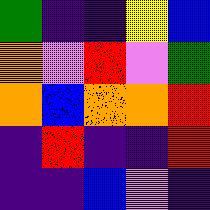[["green", "indigo", "indigo", "yellow", "blue"], ["orange", "violet", "red", "violet", "green"], ["orange", "blue", "orange", "orange", "red"], ["indigo", "red", "indigo", "indigo", "red"], ["indigo", "indigo", "blue", "violet", "indigo"]]